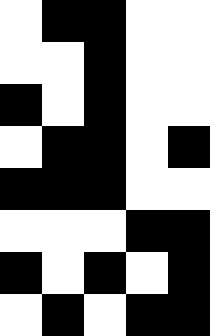[["white", "black", "black", "white", "white"], ["white", "white", "black", "white", "white"], ["black", "white", "black", "white", "white"], ["white", "black", "black", "white", "black"], ["black", "black", "black", "white", "white"], ["white", "white", "white", "black", "black"], ["black", "white", "black", "white", "black"], ["white", "black", "white", "black", "black"]]